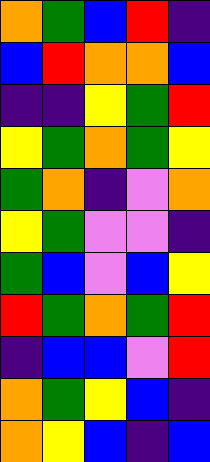[["orange", "green", "blue", "red", "indigo"], ["blue", "red", "orange", "orange", "blue"], ["indigo", "indigo", "yellow", "green", "red"], ["yellow", "green", "orange", "green", "yellow"], ["green", "orange", "indigo", "violet", "orange"], ["yellow", "green", "violet", "violet", "indigo"], ["green", "blue", "violet", "blue", "yellow"], ["red", "green", "orange", "green", "red"], ["indigo", "blue", "blue", "violet", "red"], ["orange", "green", "yellow", "blue", "indigo"], ["orange", "yellow", "blue", "indigo", "blue"]]